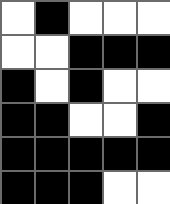[["white", "black", "white", "white", "white"], ["white", "white", "black", "black", "black"], ["black", "white", "black", "white", "white"], ["black", "black", "white", "white", "black"], ["black", "black", "black", "black", "black"], ["black", "black", "black", "white", "white"]]